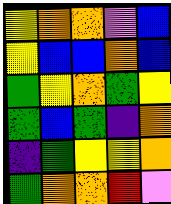[["yellow", "orange", "orange", "violet", "blue"], ["yellow", "blue", "blue", "orange", "blue"], ["green", "yellow", "orange", "green", "yellow"], ["green", "blue", "green", "indigo", "orange"], ["indigo", "green", "yellow", "yellow", "orange"], ["green", "orange", "orange", "red", "violet"]]